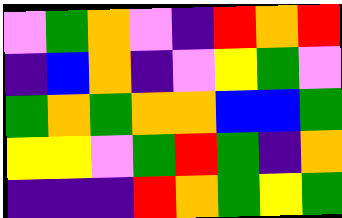[["violet", "green", "orange", "violet", "indigo", "red", "orange", "red"], ["indigo", "blue", "orange", "indigo", "violet", "yellow", "green", "violet"], ["green", "orange", "green", "orange", "orange", "blue", "blue", "green"], ["yellow", "yellow", "violet", "green", "red", "green", "indigo", "orange"], ["indigo", "indigo", "indigo", "red", "orange", "green", "yellow", "green"]]